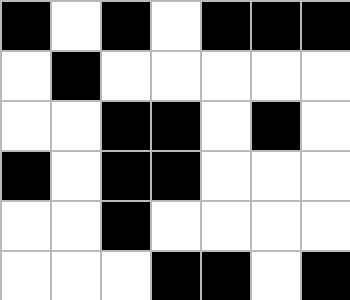[["black", "white", "black", "white", "black", "black", "black"], ["white", "black", "white", "white", "white", "white", "white"], ["white", "white", "black", "black", "white", "black", "white"], ["black", "white", "black", "black", "white", "white", "white"], ["white", "white", "black", "white", "white", "white", "white"], ["white", "white", "white", "black", "black", "white", "black"]]